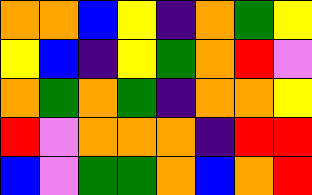[["orange", "orange", "blue", "yellow", "indigo", "orange", "green", "yellow"], ["yellow", "blue", "indigo", "yellow", "green", "orange", "red", "violet"], ["orange", "green", "orange", "green", "indigo", "orange", "orange", "yellow"], ["red", "violet", "orange", "orange", "orange", "indigo", "red", "red"], ["blue", "violet", "green", "green", "orange", "blue", "orange", "red"]]